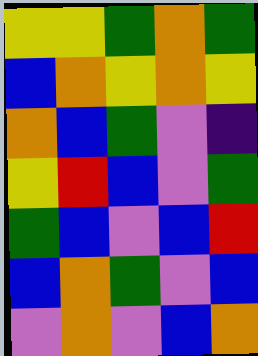[["yellow", "yellow", "green", "orange", "green"], ["blue", "orange", "yellow", "orange", "yellow"], ["orange", "blue", "green", "violet", "indigo"], ["yellow", "red", "blue", "violet", "green"], ["green", "blue", "violet", "blue", "red"], ["blue", "orange", "green", "violet", "blue"], ["violet", "orange", "violet", "blue", "orange"]]